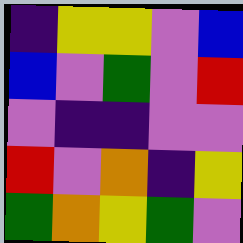[["indigo", "yellow", "yellow", "violet", "blue"], ["blue", "violet", "green", "violet", "red"], ["violet", "indigo", "indigo", "violet", "violet"], ["red", "violet", "orange", "indigo", "yellow"], ["green", "orange", "yellow", "green", "violet"]]